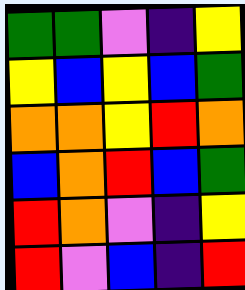[["green", "green", "violet", "indigo", "yellow"], ["yellow", "blue", "yellow", "blue", "green"], ["orange", "orange", "yellow", "red", "orange"], ["blue", "orange", "red", "blue", "green"], ["red", "orange", "violet", "indigo", "yellow"], ["red", "violet", "blue", "indigo", "red"]]